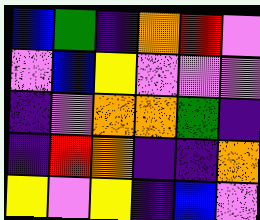[["blue", "green", "indigo", "orange", "red", "violet"], ["violet", "blue", "yellow", "violet", "violet", "violet"], ["indigo", "violet", "orange", "orange", "green", "indigo"], ["indigo", "red", "orange", "indigo", "indigo", "orange"], ["yellow", "violet", "yellow", "indigo", "blue", "violet"]]